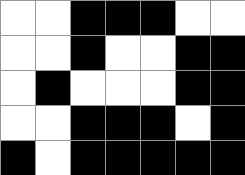[["white", "white", "black", "black", "black", "white", "white"], ["white", "white", "black", "white", "white", "black", "black"], ["white", "black", "white", "white", "white", "black", "black"], ["white", "white", "black", "black", "black", "white", "black"], ["black", "white", "black", "black", "black", "black", "black"]]